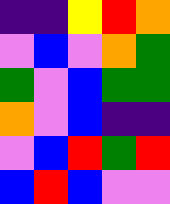[["indigo", "indigo", "yellow", "red", "orange"], ["violet", "blue", "violet", "orange", "green"], ["green", "violet", "blue", "green", "green"], ["orange", "violet", "blue", "indigo", "indigo"], ["violet", "blue", "red", "green", "red"], ["blue", "red", "blue", "violet", "violet"]]